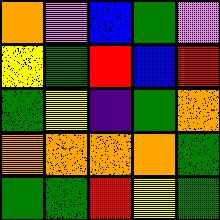[["orange", "violet", "blue", "green", "violet"], ["yellow", "green", "red", "blue", "red"], ["green", "yellow", "indigo", "green", "orange"], ["orange", "orange", "orange", "orange", "green"], ["green", "green", "red", "yellow", "green"]]